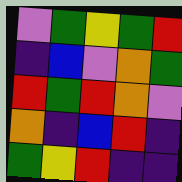[["violet", "green", "yellow", "green", "red"], ["indigo", "blue", "violet", "orange", "green"], ["red", "green", "red", "orange", "violet"], ["orange", "indigo", "blue", "red", "indigo"], ["green", "yellow", "red", "indigo", "indigo"]]